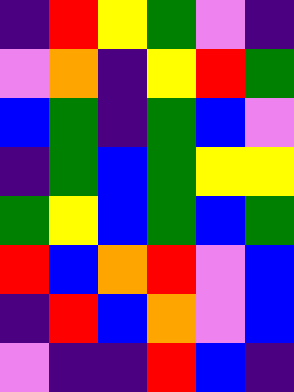[["indigo", "red", "yellow", "green", "violet", "indigo"], ["violet", "orange", "indigo", "yellow", "red", "green"], ["blue", "green", "indigo", "green", "blue", "violet"], ["indigo", "green", "blue", "green", "yellow", "yellow"], ["green", "yellow", "blue", "green", "blue", "green"], ["red", "blue", "orange", "red", "violet", "blue"], ["indigo", "red", "blue", "orange", "violet", "blue"], ["violet", "indigo", "indigo", "red", "blue", "indigo"]]